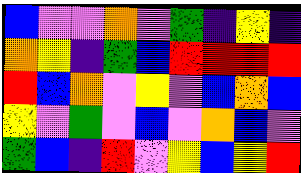[["blue", "violet", "violet", "orange", "violet", "green", "indigo", "yellow", "indigo"], ["orange", "yellow", "indigo", "green", "blue", "red", "red", "red", "red"], ["red", "blue", "orange", "violet", "yellow", "violet", "blue", "orange", "blue"], ["yellow", "violet", "green", "violet", "blue", "violet", "orange", "blue", "violet"], ["green", "blue", "indigo", "red", "violet", "yellow", "blue", "yellow", "red"]]